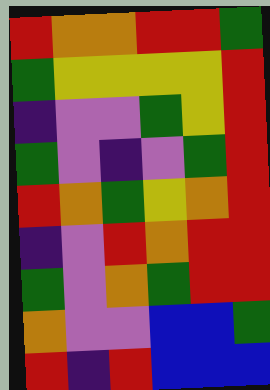[["red", "orange", "orange", "red", "red", "green"], ["green", "yellow", "yellow", "yellow", "yellow", "red"], ["indigo", "violet", "violet", "green", "yellow", "red"], ["green", "violet", "indigo", "violet", "green", "red"], ["red", "orange", "green", "yellow", "orange", "red"], ["indigo", "violet", "red", "orange", "red", "red"], ["green", "violet", "orange", "green", "red", "red"], ["orange", "violet", "violet", "blue", "blue", "green"], ["red", "indigo", "red", "blue", "blue", "blue"]]